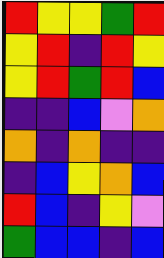[["red", "yellow", "yellow", "green", "red"], ["yellow", "red", "indigo", "red", "yellow"], ["yellow", "red", "green", "red", "blue"], ["indigo", "indigo", "blue", "violet", "orange"], ["orange", "indigo", "orange", "indigo", "indigo"], ["indigo", "blue", "yellow", "orange", "blue"], ["red", "blue", "indigo", "yellow", "violet"], ["green", "blue", "blue", "indigo", "blue"]]